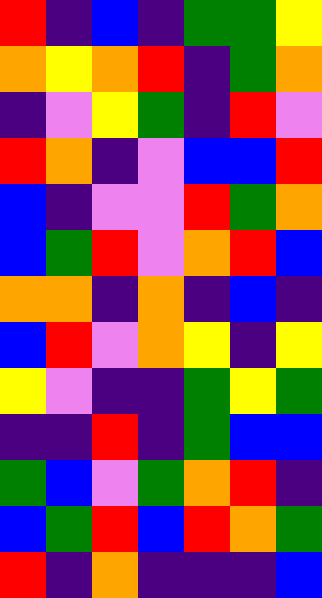[["red", "indigo", "blue", "indigo", "green", "green", "yellow"], ["orange", "yellow", "orange", "red", "indigo", "green", "orange"], ["indigo", "violet", "yellow", "green", "indigo", "red", "violet"], ["red", "orange", "indigo", "violet", "blue", "blue", "red"], ["blue", "indigo", "violet", "violet", "red", "green", "orange"], ["blue", "green", "red", "violet", "orange", "red", "blue"], ["orange", "orange", "indigo", "orange", "indigo", "blue", "indigo"], ["blue", "red", "violet", "orange", "yellow", "indigo", "yellow"], ["yellow", "violet", "indigo", "indigo", "green", "yellow", "green"], ["indigo", "indigo", "red", "indigo", "green", "blue", "blue"], ["green", "blue", "violet", "green", "orange", "red", "indigo"], ["blue", "green", "red", "blue", "red", "orange", "green"], ["red", "indigo", "orange", "indigo", "indigo", "indigo", "blue"]]